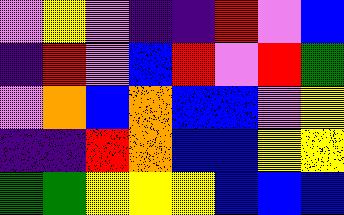[["violet", "yellow", "violet", "indigo", "indigo", "red", "violet", "blue"], ["indigo", "red", "violet", "blue", "red", "violet", "red", "green"], ["violet", "orange", "blue", "orange", "blue", "blue", "violet", "yellow"], ["indigo", "indigo", "red", "orange", "blue", "blue", "yellow", "yellow"], ["green", "green", "yellow", "yellow", "yellow", "blue", "blue", "blue"]]